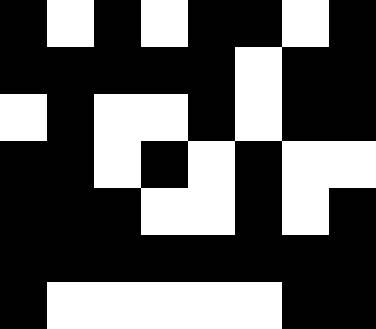[["black", "white", "black", "white", "black", "black", "white", "black"], ["black", "black", "black", "black", "black", "white", "black", "black"], ["white", "black", "white", "white", "black", "white", "black", "black"], ["black", "black", "white", "black", "white", "black", "white", "white"], ["black", "black", "black", "white", "white", "black", "white", "black"], ["black", "black", "black", "black", "black", "black", "black", "black"], ["black", "white", "white", "white", "white", "white", "black", "black"]]